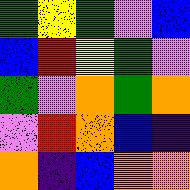[["green", "yellow", "green", "violet", "blue"], ["blue", "red", "yellow", "green", "violet"], ["green", "violet", "orange", "green", "orange"], ["violet", "red", "orange", "blue", "indigo"], ["orange", "indigo", "blue", "orange", "orange"]]